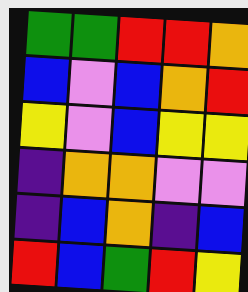[["green", "green", "red", "red", "orange"], ["blue", "violet", "blue", "orange", "red"], ["yellow", "violet", "blue", "yellow", "yellow"], ["indigo", "orange", "orange", "violet", "violet"], ["indigo", "blue", "orange", "indigo", "blue"], ["red", "blue", "green", "red", "yellow"]]